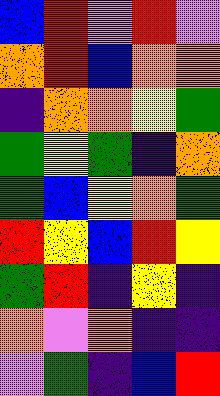[["blue", "red", "violet", "red", "violet"], ["orange", "red", "blue", "orange", "orange"], ["indigo", "orange", "orange", "yellow", "green"], ["green", "yellow", "green", "indigo", "orange"], ["green", "blue", "yellow", "orange", "green"], ["red", "yellow", "blue", "red", "yellow"], ["green", "red", "indigo", "yellow", "indigo"], ["orange", "violet", "orange", "indigo", "indigo"], ["violet", "green", "indigo", "blue", "red"]]